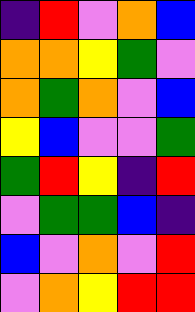[["indigo", "red", "violet", "orange", "blue"], ["orange", "orange", "yellow", "green", "violet"], ["orange", "green", "orange", "violet", "blue"], ["yellow", "blue", "violet", "violet", "green"], ["green", "red", "yellow", "indigo", "red"], ["violet", "green", "green", "blue", "indigo"], ["blue", "violet", "orange", "violet", "red"], ["violet", "orange", "yellow", "red", "red"]]